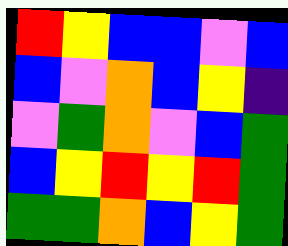[["red", "yellow", "blue", "blue", "violet", "blue"], ["blue", "violet", "orange", "blue", "yellow", "indigo"], ["violet", "green", "orange", "violet", "blue", "green"], ["blue", "yellow", "red", "yellow", "red", "green"], ["green", "green", "orange", "blue", "yellow", "green"]]